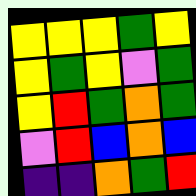[["yellow", "yellow", "yellow", "green", "yellow"], ["yellow", "green", "yellow", "violet", "green"], ["yellow", "red", "green", "orange", "green"], ["violet", "red", "blue", "orange", "blue"], ["indigo", "indigo", "orange", "green", "red"]]